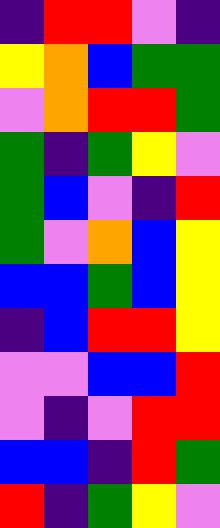[["indigo", "red", "red", "violet", "indigo"], ["yellow", "orange", "blue", "green", "green"], ["violet", "orange", "red", "red", "green"], ["green", "indigo", "green", "yellow", "violet"], ["green", "blue", "violet", "indigo", "red"], ["green", "violet", "orange", "blue", "yellow"], ["blue", "blue", "green", "blue", "yellow"], ["indigo", "blue", "red", "red", "yellow"], ["violet", "violet", "blue", "blue", "red"], ["violet", "indigo", "violet", "red", "red"], ["blue", "blue", "indigo", "red", "green"], ["red", "indigo", "green", "yellow", "violet"]]